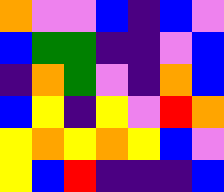[["orange", "violet", "violet", "blue", "indigo", "blue", "violet"], ["blue", "green", "green", "indigo", "indigo", "violet", "blue"], ["indigo", "orange", "green", "violet", "indigo", "orange", "blue"], ["blue", "yellow", "indigo", "yellow", "violet", "red", "orange"], ["yellow", "orange", "yellow", "orange", "yellow", "blue", "violet"], ["yellow", "blue", "red", "indigo", "indigo", "indigo", "blue"]]